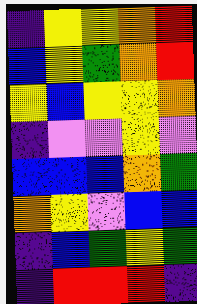[["indigo", "yellow", "yellow", "orange", "red"], ["blue", "yellow", "green", "orange", "red"], ["yellow", "blue", "yellow", "yellow", "orange"], ["indigo", "violet", "violet", "yellow", "violet"], ["blue", "blue", "blue", "orange", "green"], ["orange", "yellow", "violet", "blue", "blue"], ["indigo", "blue", "green", "yellow", "green"], ["indigo", "red", "red", "red", "indigo"]]